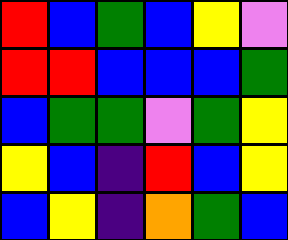[["red", "blue", "green", "blue", "yellow", "violet"], ["red", "red", "blue", "blue", "blue", "green"], ["blue", "green", "green", "violet", "green", "yellow"], ["yellow", "blue", "indigo", "red", "blue", "yellow"], ["blue", "yellow", "indigo", "orange", "green", "blue"]]